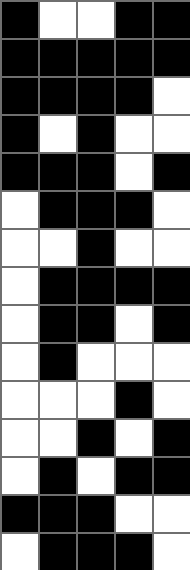[["black", "white", "white", "black", "black"], ["black", "black", "black", "black", "black"], ["black", "black", "black", "black", "white"], ["black", "white", "black", "white", "white"], ["black", "black", "black", "white", "black"], ["white", "black", "black", "black", "white"], ["white", "white", "black", "white", "white"], ["white", "black", "black", "black", "black"], ["white", "black", "black", "white", "black"], ["white", "black", "white", "white", "white"], ["white", "white", "white", "black", "white"], ["white", "white", "black", "white", "black"], ["white", "black", "white", "black", "black"], ["black", "black", "black", "white", "white"], ["white", "black", "black", "black", "white"]]